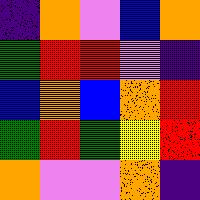[["indigo", "orange", "violet", "blue", "orange"], ["green", "red", "red", "violet", "indigo"], ["blue", "orange", "blue", "orange", "red"], ["green", "red", "green", "yellow", "red"], ["orange", "violet", "violet", "orange", "indigo"]]